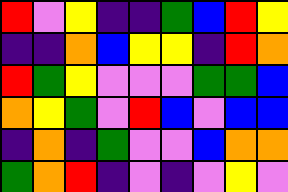[["red", "violet", "yellow", "indigo", "indigo", "green", "blue", "red", "yellow"], ["indigo", "indigo", "orange", "blue", "yellow", "yellow", "indigo", "red", "orange"], ["red", "green", "yellow", "violet", "violet", "violet", "green", "green", "blue"], ["orange", "yellow", "green", "violet", "red", "blue", "violet", "blue", "blue"], ["indigo", "orange", "indigo", "green", "violet", "violet", "blue", "orange", "orange"], ["green", "orange", "red", "indigo", "violet", "indigo", "violet", "yellow", "violet"]]